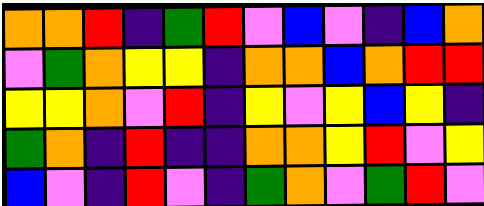[["orange", "orange", "red", "indigo", "green", "red", "violet", "blue", "violet", "indigo", "blue", "orange"], ["violet", "green", "orange", "yellow", "yellow", "indigo", "orange", "orange", "blue", "orange", "red", "red"], ["yellow", "yellow", "orange", "violet", "red", "indigo", "yellow", "violet", "yellow", "blue", "yellow", "indigo"], ["green", "orange", "indigo", "red", "indigo", "indigo", "orange", "orange", "yellow", "red", "violet", "yellow"], ["blue", "violet", "indigo", "red", "violet", "indigo", "green", "orange", "violet", "green", "red", "violet"]]